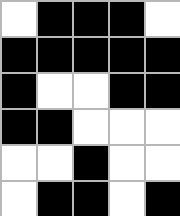[["white", "black", "black", "black", "white"], ["black", "black", "black", "black", "black"], ["black", "white", "white", "black", "black"], ["black", "black", "white", "white", "white"], ["white", "white", "black", "white", "white"], ["white", "black", "black", "white", "black"]]